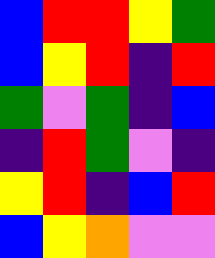[["blue", "red", "red", "yellow", "green"], ["blue", "yellow", "red", "indigo", "red"], ["green", "violet", "green", "indigo", "blue"], ["indigo", "red", "green", "violet", "indigo"], ["yellow", "red", "indigo", "blue", "red"], ["blue", "yellow", "orange", "violet", "violet"]]